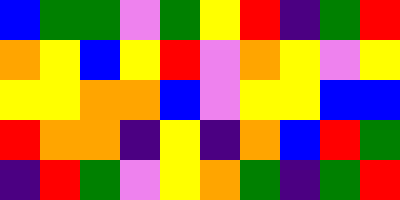[["blue", "green", "green", "violet", "green", "yellow", "red", "indigo", "green", "red"], ["orange", "yellow", "blue", "yellow", "red", "violet", "orange", "yellow", "violet", "yellow"], ["yellow", "yellow", "orange", "orange", "blue", "violet", "yellow", "yellow", "blue", "blue"], ["red", "orange", "orange", "indigo", "yellow", "indigo", "orange", "blue", "red", "green"], ["indigo", "red", "green", "violet", "yellow", "orange", "green", "indigo", "green", "red"]]